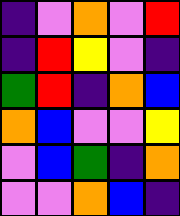[["indigo", "violet", "orange", "violet", "red"], ["indigo", "red", "yellow", "violet", "indigo"], ["green", "red", "indigo", "orange", "blue"], ["orange", "blue", "violet", "violet", "yellow"], ["violet", "blue", "green", "indigo", "orange"], ["violet", "violet", "orange", "blue", "indigo"]]